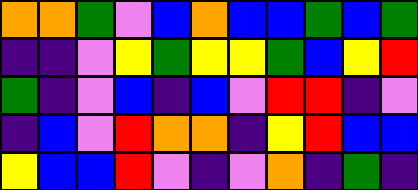[["orange", "orange", "green", "violet", "blue", "orange", "blue", "blue", "green", "blue", "green"], ["indigo", "indigo", "violet", "yellow", "green", "yellow", "yellow", "green", "blue", "yellow", "red"], ["green", "indigo", "violet", "blue", "indigo", "blue", "violet", "red", "red", "indigo", "violet"], ["indigo", "blue", "violet", "red", "orange", "orange", "indigo", "yellow", "red", "blue", "blue"], ["yellow", "blue", "blue", "red", "violet", "indigo", "violet", "orange", "indigo", "green", "indigo"]]